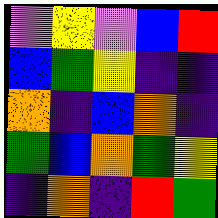[["violet", "yellow", "violet", "blue", "red"], ["blue", "green", "yellow", "indigo", "indigo"], ["orange", "indigo", "blue", "orange", "indigo"], ["green", "blue", "orange", "green", "yellow"], ["indigo", "orange", "indigo", "red", "green"]]